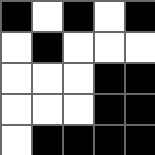[["black", "white", "black", "white", "black"], ["white", "black", "white", "white", "white"], ["white", "white", "white", "black", "black"], ["white", "white", "white", "black", "black"], ["white", "black", "black", "black", "black"]]